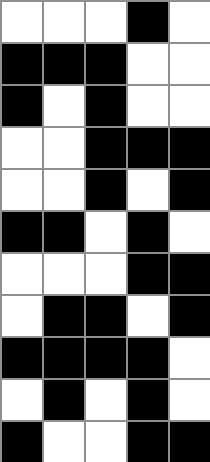[["white", "white", "white", "black", "white"], ["black", "black", "black", "white", "white"], ["black", "white", "black", "white", "white"], ["white", "white", "black", "black", "black"], ["white", "white", "black", "white", "black"], ["black", "black", "white", "black", "white"], ["white", "white", "white", "black", "black"], ["white", "black", "black", "white", "black"], ["black", "black", "black", "black", "white"], ["white", "black", "white", "black", "white"], ["black", "white", "white", "black", "black"]]